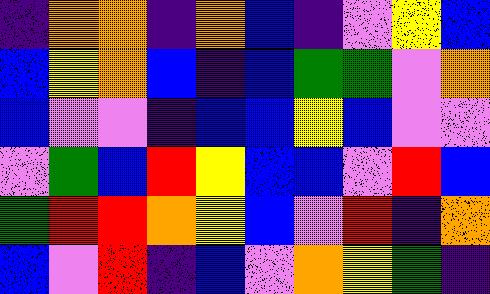[["indigo", "orange", "orange", "indigo", "orange", "blue", "indigo", "violet", "yellow", "blue"], ["blue", "yellow", "orange", "blue", "indigo", "blue", "green", "green", "violet", "orange"], ["blue", "violet", "violet", "indigo", "blue", "blue", "yellow", "blue", "violet", "violet"], ["violet", "green", "blue", "red", "yellow", "blue", "blue", "violet", "red", "blue"], ["green", "red", "red", "orange", "yellow", "blue", "violet", "red", "indigo", "orange"], ["blue", "violet", "red", "indigo", "blue", "violet", "orange", "yellow", "green", "indigo"]]